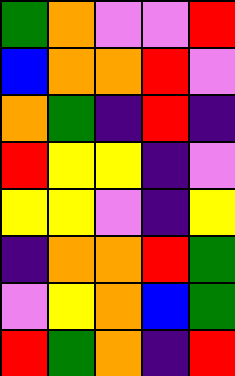[["green", "orange", "violet", "violet", "red"], ["blue", "orange", "orange", "red", "violet"], ["orange", "green", "indigo", "red", "indigo"], ["red", "yellow", "yellow", "indigo", "violet"], ["yellow", "yellow", "violet", "indigo", "yellow"], ["indigo", "orange", "orange", "red", "green"], ["violet", "yellow", "orange", "blue", "green"], ["red", "green", "orange", "indigo", "red"]]